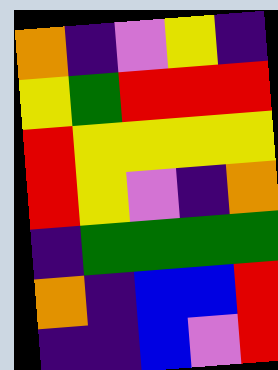[["orange", "indigo", "violet", "yellow", "indigo"], ["yellow", "green", "red", "red", "red"], ["red", "yellow", "yellow", "yellow", "yellow"], ["red", "yellow", "violet", "indigo", "orange"], ["indigo", "green", "green", "green", "green"], ["orange", "indigo", "blue", "blue", "red"], ["indigo", "indigo", "blue", "violet", "red"]]